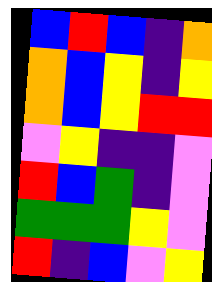[["blue", "red", "blue", "indigo", "orange"], ["orange", "blue", "yellow", "indigo", "yellow"], ["orange", "blue", "yellow", "red", "red"], ["violet", "yellow", "indigo", "indigo", "violet"], ["red", "blue", "green", "indigo", "violet"], ["green", "green", "green", "yellow", "violet"], ["red", "indigo", "blue", "violet", "yellow"]]